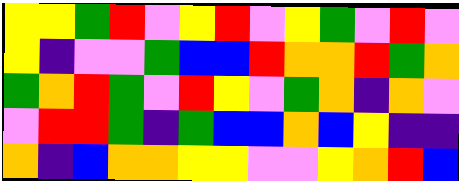[["yellow", "yellow", "green", "red", "violet", "yellow", "red", "violet", "yellow", "green", "violet", "red", "violet"], ["yellow", "indigo", "violet", "violet", "green", "blue", "blue", "red", "orange", "orange", "red", "green", "orange"], ["green", "orange", "red", "green", "violet", "red", "yellow", "violet", "green", "orange", "indigo", "orange", "violet"], ["violet", "red", "red", "green", "indigo", "green", "blue", "blue", "orange", "blue", "yellow", "indigo", "indigo"], ["orange", "indigo", "blue", "orange", "orange", "yellow", "yellow", "violet", "violet", "yellow", "orange", "red", "blue"]]